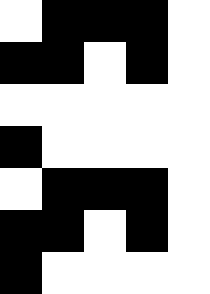[["white", "black", "black", "black", "white"], ["black", "black", "white", "black", "white"], ["white", "white", "white", "white", "white"], ["black", "white", "white", "white", "white"], ["white", "black", "black", "black", "white"], ["black", "black", "white", "black", "white"], ["black", "white", "white", "white", "white"]]